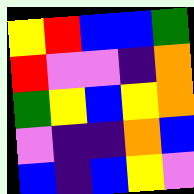[["yellow", "red", "blue", "blue", "green"], ["red", "violet", "violet", "indigo", "orange"], ["green", "yellow", "blue", "yellow", "orange"], ["violet", "indigo", "indigo", "orange", "blue"], ["blue", "indigo", "blue", "yellow", "violet"]]